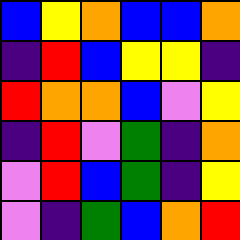[["blue", "yellow", "orange", "blue", "blue", "orange"], ["indigo", "red", "blue", "yellow", "yellow", "indigo"], ["red", "orange", "orange", "blue", "violet", "yellow"], ["indigo", "red", "violet", "green", "indigo", "orange"], ["violet", "red", "blue", "green", "indigo", "yellow"], ["violet", "indigo", "green", "blue", "orange", "red"]]